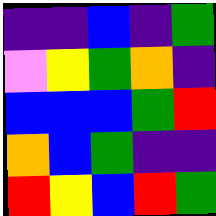[["indigo", "indigo", "blue", "indigo", "green"], ["violet", "yellow", "green", "orange", "indigo"], ["blue", "blue", "blue", "green", "red"], ["orange", "blue", "green", "indigo", "indigo"], ["red", "yellow", "blue", "red", "green"]]